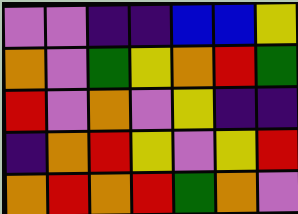[["violet", "violet", "indigo", "indigo", "blue", "blue", "yellow"], ["orange", "violet", "green", "yellow", "orange", "red", "green"], ["red", "violet", "orange", "violet", "yellow", "indigo", "indigo"], ["indigo", "orange", "red", "yellow", "violet", "yellow", "red"], ["orange", "red", "orange", "red", "green", "orange", "violet"]]